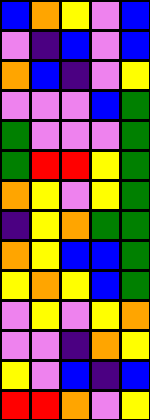[["blue", "orange", "yellow", "violet", "blue"], ["violet", "indigo", "blue", "violet", "blue"], ["orange", "blue", "indigo", "violet", "yellow"], ["violet", "violet", "violet", "blue", "green"], ["green", "violet", "violet", "violet", "green"], ["green", "red", "red", "yellow", "green"], ["orange", "yellow", "violet", "yellow", "green"], ["indigo", "yellow", "orange", "green", "green"], ["orange", "yellow", "blue", "blue", "green"], ["yellow", "orange", "yellow", "blue", "green"], ["violet", "yellow", "violet", "yellow", "orange"], ["violet", "violet", "indigo", "orange", "yellow"], ["yellow", "violet", "blue", "indigo", "blue"], ["red", "red", "orange", "violet", "yellow"]]